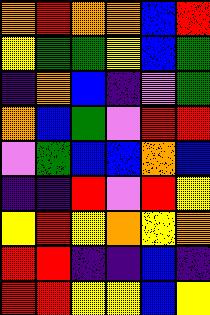[["orange", "red", "orange", "orange", "blue", "red"], ["yellow", "green", "green", "yellow", "blue", "green"], ["indigo", "orange", "blue", "indigo", "violet", "green"], ["orange", "blue", "green", "violet", "red", "red"], ["violet", "green", "blue", "blue", "orange", "blue"], ["indigo", "indigo", "red", "violet", "red", "yellow"], ["yellow", "red", "yellow", "orange", "yellow", "orange"], ["red", "red", "indigo", "indigo", "blue", "indigo"], ["red", "red", "yellow", "yellow", "blue", "yellow"]]